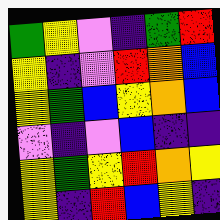[["green", "yellow", "violet", "indigo", "green", "red"], ["yellow", "indigo", "violet", "red", "orange", "blue"], ["yellow", "green", "blue", "yellow", "orange", "blue"], ["violet", "indigo", "violet", "blue", "indigo", "indigo"], ["yellow", "green", "yellow", "red", "orange", "yellow"], ["yellow", "indigo", "red", "blue", "yellow", "indigo"]]